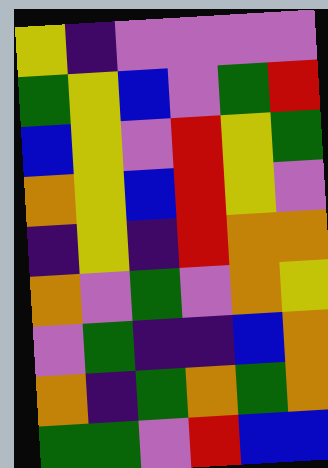[["yellow", "indigo", "violet", "violet", "violet", "violet"], ["green", "yellow", "blue", "violet", "green", "red"], ["blue", "yellow", "violet", "red", "yellow", "green"], ["orange", "yellow", "blue", "red", "yellow", "violet"], ["indigo", "yellow", "indigo", "red", "orange", "orange"], ["orange", "violet", "green", "violet", "orange", "yellow"], ["violet", "green", "indigo", "indigo", "blue", "orange"], ["orange", "indigo", "green", "orange", "green", "orange"], ["green", "green", "violet", "red", "blue", "blue"]]